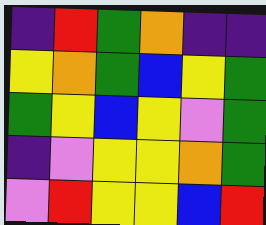[["indigo", "red", "green", "orange", "indigo", "indigo"], ["yellow", "orange", "green", "blue", "yellow", "green"], ["green", "yellow", "blue", "yellow", "violet", "green"], ["indigo", "violet", "yellow", "yellow", "orange", "green"], ["violet", "red", "yellow", "yellow", "blue", "red"]]